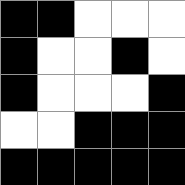[["black", "black", "white", "white", "white"], ["black", "white", "white", "black", "white"], ["black", "white", "white", "white", "black"], ["white", "white", "black", "black", "black"], ["black", "black", "black", "black", "black"]]